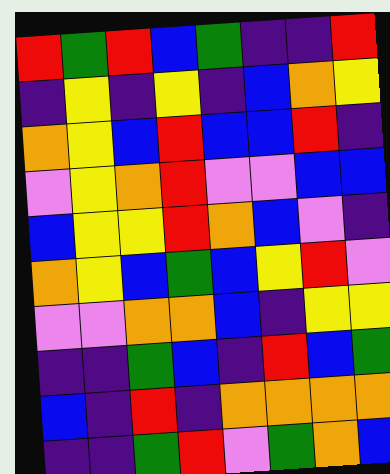[["red", "green", "red", "blue", "green", "indigo", "indigo", "red"], ["indigo", "yellow", "indigo", "yellow", "indigo", "blue", "orange", "yellow"], ["orange", "yellow", "blue", "red", "blue", "blue", "red", "indigo"], ["violet", "yellow", "orange", "red", "violet", "violet", "blue", "blue"], ["blue", "yellow", "yellow", "red", "orange", "blue", "violet", "indigo"], ["orange", "yellow", "blue", "green", "blue", "yellow", "red", "violet"], ["violet", "violet", "orange", "orange", "blue", "indigo", "yellow", "yellow"], ["indigo", "indigo", "green", "blue", "indigo", "red", "blue", "green"], ["blue", "indigo", "red", "indigo", "orange", "orange", "orange", "orange"], ["indigo", "indigo", "green", "red", "violet", "green", "orange", "blue"]]